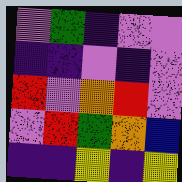[["violet", "green", "indigo", "violet", "violet"], ["indigo", "indigo", "violet", "indigo", "violet"], ["red", "violet", "orange", "red", "violet"], ["violet", "red", "green", "orange", "blue"], ["indigo", "indigo", "yellow", "indigo", "yellow"]]